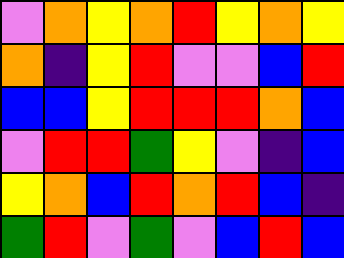[["violet", "orange", "yellow", "orange", "red", "yellow", "orange", "yellow"], ["orange", "indigo", "yellow", "red", "violet", "violet", "blue", "red"], ["blue", "blue", "yellow", "red", "red", "red", "orange", "blue"], ["violet", "red", "red", "green", "yellow", "violet", "indigo", "blue"], ["yellow", "orange", "blue", "red", "orange", "red", "blue", "indigo"], ["green", "red", "violet", "green", "violet", "blue", "red", "blue"]]